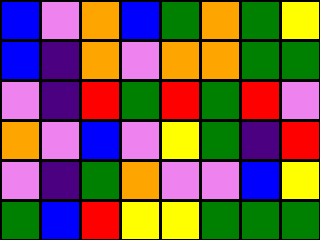[["blue", "violet", "orange", "blue", "green", "orange", "green", "yellow"], ["blue", "indigo", "orange", "violet", "orange", "orange", "green", "green"], ["violet", "indigo", "red", "green", "red", "green", "red", "violet"], ["orange", "violet", "blue", "violet", "yellow", "green", "indigo", "red"], ["violet", "indigo", "green", "orange", "violet", "violet", "blue", "yellow"], ["green", "blue", "red", "yellow", "yellow", "green", "green", "green"]]